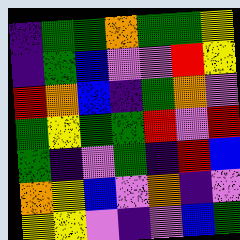[["indigo", "green", "green", "orange", "green", "green", "yellow"], ["indigo", "green", "blue", "violet", "violet", "red", "yellow"], ["red", "orange", "blue", "indigo", "green", "orange", "violet"], ["green", "yellow", "green", "green", "red", "violet", "red"], ["green", "indigo", "violet", "green", "indigo", "red", "blue"], ["orange", "yellow", "blue", "violet", "orange", "indigo", "violet"], ["yellow", "yellow", "violet", "indigo", "violet", "blue", "green"]]